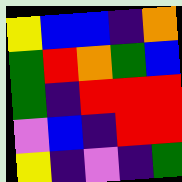[["yellow", "blue", "blue", "indigo", "orange"], ["green", "red", "orange", "green", "blue"], ["green", "indigo", "red", "red", "red"], ["violet", "blue", "indigo", "red", "red"], ["yellow", "indigo", "violet", "indigo", "green"]]